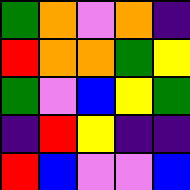[["green", "orange", "violet", "orange", "indigo"], ["red", "orange", "orange", "green", "yellow"], ["green", "violet", "blue", "yellow", "green"], ["indigo", "red", "yellow", "indigo", "indigo"], ["red", "blue", "violet", "violet", "blue"]]